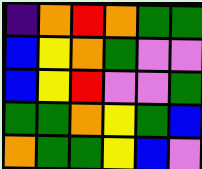[["indigo", "orange", "red", "orange", "green", "green"], ["blue", "yellow", "orange", "green", "violet", "violet"], ["blue", "yellow", "red", "violet", "violet", "green"], ["green", "green", "orange", "yellow", "green", "blue"], ["orange", "green", "green", "yellow", "blue", "violet"]]